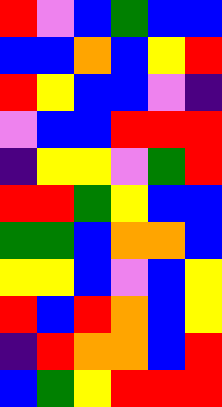[["red", "violet", "blue", "green", "blue", "blue"], ["blue", "blue", "orange", "blue", "yellow", "red"], ["red", "yellow", "blue", "blue", "violet", "indigo"], ["violet", "blue", "blue", "red", "red", "red"], ["indigo", "yellow", "yellow", "violet", "green", "red"], ["red", "red", "green", "yellow", "blue", "blue"], ["green", "green", "blue", "orange", "orange", "blue"], ["yellow", "yellow", "blue", "violet", "blue", "yellow"], ["red", "blue", "red", "orange", "blue", "yellow"], ["indigo", "red", "orange", "orange", "blue", "red"], ["blue", "green", "yellow", "red", "red", "red"]]